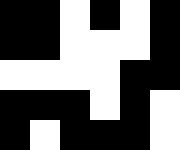[["black", "black", "white", "black", "white", "black"], ["black", "black", "white", "white", "white", "black"], ["white", "white", "white", "white", "black", "black"], ["black", "black", "black", "white", "black", "white"], ["black", "white", "black", "black", "black", "white"]]